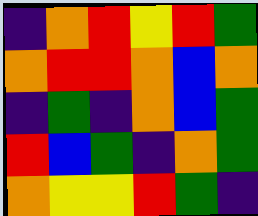[["indigo", "orange", "red", "yellow", "red", "green"], ["orange", "red", "red", "orange", "blue", "orange"], ["indigo", "green", "indigo", "orange", "blue", "green"], ["red", "blue", "green", "indigo", "orange", "green"], ["orange", "yellow", "yellow", "red", "green", "indigo"]]